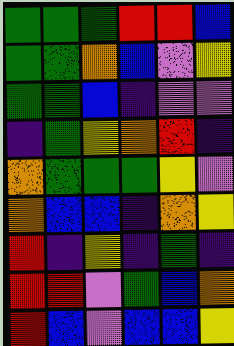[["green", "green", "green", "red", "red", "blue"], ["green", "green", "orange", "blue", "violet", "yellow"], ["green", "green", "blue", "indigo", "violet", "violet"], ["indigo", "green", "yellow", "orange", "red", "indigo"], ["orange", "green", "green", "green", "yellow", "violet"], ["orange", "blue", "blue", "indigo", "orange", "yellow"], ["red", "indigo", "yellow", "indigo", "green", "indigo"], ["red", "red", "violet", "green", "blue", "orange"], ["red", "blue", "violet", "blue", "blue", "yellow"]]